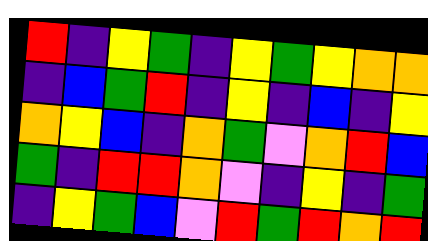[["red", "indigo", "yellow", "green", "indigo", "yellow", "green", "yellow", "orange", "orange"], ["indigo", "blue", "green", "red", "indigo", "yellow", "indigo", "blue", "indigo", "yellow"], ["orange", "yellow", "blue", "indigo", "orange", "green", "violet", "orange", "red", "blue"], ["green", "indigo", "red", "red", "orange", "violet", "indigo", "yellow", "indigo", "green"], ["indigo", "yellow", "green", "blue", "violet", "red", "green", "red", "orange", "red"]]